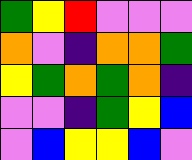[["green", "yellow", "red", "violet", "violet", "violet"], ["orange", "violet", "indigo", "orange", "orange", "green"], ["yellow", "green", "orange", "green", "orange", "indigo"], ["violet", "violet", "indigo", "green", "yellow", "blue"], ["violet", "blue", "yellow", "yellow", "blue", "violet"]]